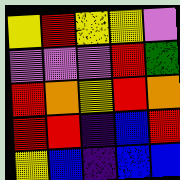[["yellow", "red", "yellow", "yellow", "violet"], ["violet", "violet", "violet", "red", "green"], ["red", "orange", "yellow", "red", "orange"], ["red", "red", "indigo", "blue", "red"], ["yellow", "blue", "indigo", "blue", "blue"]]